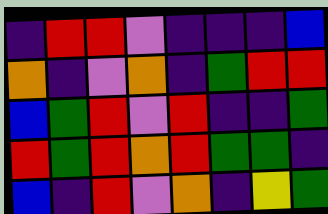[["indigo", "red", "red", "violet", "indigo", "indigo", "indigo", "blue"], ["orange", "indigo", "violet", "orange", "indigo", "green", "red", "red"], ["blue", "green", "red", "violet", "red", "indigo", "indigo", "green"], ["red", "green", "red", "orange", "red", "green", "green", "indigo"], ["blue", "indigo", "red", "violet", "orange", "indigo", "yellow", "green"]]